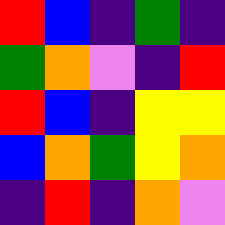[["red", "blue", "indigo", "green", "indigo"], ["green", "orange", "violet", "indigo", "red"], ["red", "blue", "indigo", "yellow", "yellow"], ["blue", "orange", "green", "yellow", "orange"], ["indigo", "red", "indigo", "orange", "violet"]]